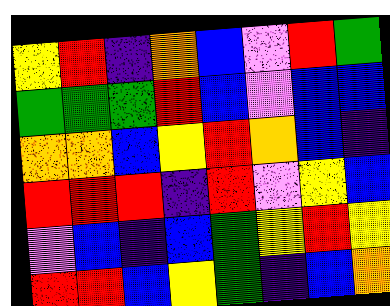[["yellow", "red", "indigo", "orange", "blue", "violet", "red", "green"], ["green", "green", "green", "red", "blue", "violet", "blue", "blue"], ["orange", "orange", "blue", "yellow", "red", "orange", "blue", "indigo"], ["red", "red", "red", "indigo", "red", "violet", "yellow", "blue"], ["violet", "blue", "indigo", "blue", "green", "yellow", "red", "yellow"], ["red", "red", "blue", "yellow", "green", "indigo", "blue", "orange"]]